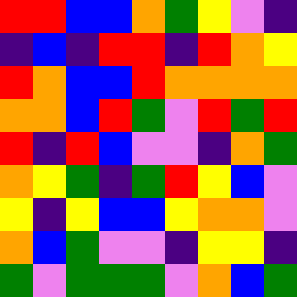[["red", "red", "blue", "blue", "orange", "green", "yellow", "violet", "indigo"], ["indigo", "blue", "indigo", "red", "red", "indigo", "red", "orange", "yellow"], ["red", "orange", "blue", "blue", "red", "orange", "orange", "orange", "orange"], ["orange", "orange", "blue", "red", "green", "violet", "red", "green", "red"], ["red", "indigo", "red", "blue", "violet", "violet", "indigo", "orange", "green"], ["orange", "yellow", "green", "indigo", "green", "red", "yellow", "blue", "violet"], ["yellow", "indigo", "yellow", "blue", "blue", "yellow", "orange", "orange", "violet"], ["orange", "blue", "green", "violet", "violet", "indigo", "yellow", "yellow", "indigo"], ["green", "violet", "green", "green", "green", "violet", "orange", "blue", "green"]]